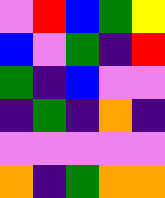[["violet", "red", "blue", "green", "yellow"], ["blue", "violet", "green", "indigo", "red"], ["green", "indigo", "blue", "violet", "violet"], ["indigo", "green", "indigo", "orange", "indigo"], ["violet", "violet", "violet", "violet", "violet"], ["orange", "indigo", "green", "orange", "orange"]]